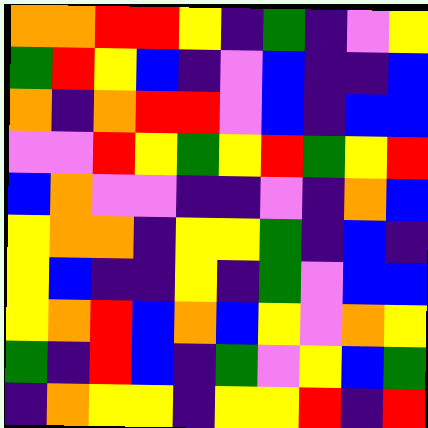[["orange", "orange", "red", "red", "yellow", "indigo", "green", "indigo", "violet", "yellow"], ["green", "red", "yellow", "blue", "indigo", "violet", "blue", "indigo", "indigo", "blue"], ["orange", "indigo", "orange", "red", "red", "violet", "blue", "indigo", "blue", "blue"], ["violet", "violet", "red", "yellow", "green", "yellow", "red", "green", "yellow", "red"], ["blue", "orange", "violet", "violet", "indigo", "indigo", "violet", "indigo", "orange", "blue"], ["yellow", "orange", "orange", "indigo", "yellow", "yellow", "green", "indigo", "blue", "indigo"], ["yellow", "blue", "indigo", "indigo", "yellow", "indigo", "green", "violet", "blue", "blue"], ["yellow", "orange", "red", "blue", "orange", "blue", "yellow", "violet", "orange", "yellow"], ["green", "indigo", "red", "blue", "indigo", "green", "violet", "yellow", "blue", "green"], ["indigo", "orange", "yellow", "yellow", "indigo", "yellow", "yellow", "red", "indigo", "red"]]